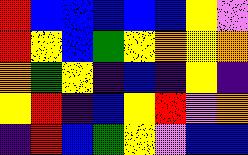[["red", "blue", "blue", "blue", "blue", "blue", "yellow", "violet"], ["red", "yellow", "blue", "green", "yellow", "orange", "yellow", "orange"], ["orange", "green", "yellow", "indigo", "blue", "indigo", "yellow", "indigo"], ["yellow", "red", "indigo", "blue", "yellow", "red", "violet", "orange"], ["indigo", "red", "blue", "green", "yellow", "violet", "blue", "blue"]]